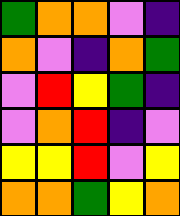[["green", "orange", "orange", "violet", "indigo"], ["orange", "violet", "indigo", "orange", "green"], ["violet", "red", "yellow", "green", "indigo"], ["violet", "orange", "red", "indigo", "violet"], ["yellow", "yellow", "red", "violet", "yellow"], ["orange", "orange", "green", "yellow", "orange"]]